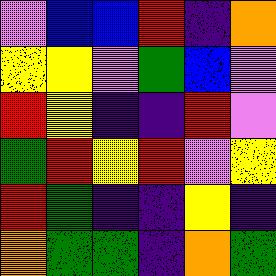[["violet", "blue", "blue", "red", "indigo", "orange"], ["yellow", "yellow", "violet", "green", "blue", "violet"], ["red", "yellow", "indigo", "indigo", "red", "violet"], ["green", "red", "yellow", "red", "violet", "yellow"], ["red", "green", "indigo", "indigo", "yellow", "indigo"], ["orange", "green", "green", "indigo", "orange", "green"]]